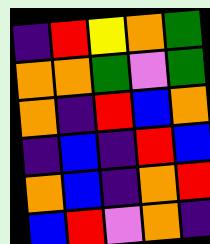[["indigo", "red", "yellow", "orange", "green"], ["orange", "orange", "green", "violet", "green"], ["orange", "indigo", "red", "blue", "orange"], ["indigo", "blue", "indigo", "red", "blue"], ["orange", "blue", "indigo", "orange", "red"], ["blue", "red", "violet", "orange", "indigo"]]